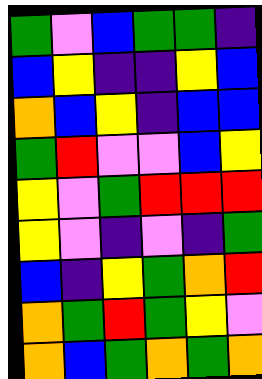[["green", "violet", "blue", "green", "green", "indigo"], ["blue", "yellow", "indigo", "indigo", "yellow", "blue"], ["orange", "blue", "yellow", "indigo", "blue", "blue"], ["green", "red", "violet", "violet", "blue", "yellow"], ["yellow", "violet", "green", "red", "red", "red"], ["yellow", "violet", "indigo", "violet", "indigo", "green"], ["blue", "indigo", "yellow", "green", "orange", "red"], ["orange", "green", "red", "green", "yellow", "violet"], ["orange", "blue", "green", "orange", "green", "orange"]]